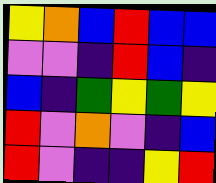[["yellow", "orange", "blue", "red", "blue", "blue"], ["violet", "violet", "indigo", "red", "blue", "indigo"], ["blue", "indigo", "green", "yellow", "green", "yellow"], ["red", "violet", "orange", "violet", "indigo", "blue"], ["red", "violet", "indigo", "indigo", "yellow", "red"]]